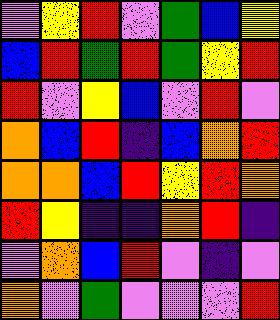[["violet", "yellow", "red", "violet", "green", "blue", "yellow"], ["blue", "red", "green", "red", "green", "yellow", "red"], ["red", "violet", "yellow", "blue", "violet", "red", "violet"], ["orange", "blue", "red", "indigo", "blue", "orange", "red"], ["orange", "orange", "blue", "red", "yellow", "red", "orange"], ["red", "yellow", "indigo", "indigo", "orange", "red", "indigo"], ["violet", "orange", "blue", "red", "violet", "indigo", "violet"], ["orange", "violet", "green", "violet", "violet", "violet", "red"]]